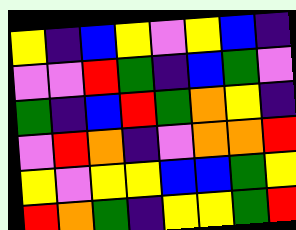[["yellow", "indigo", "blue", "yellow", "violet", "yellow", "blue", "indigo"], ["violet", "violet", "red", "green", "indigo", "blue", "green", "violet"], ["green", "indigo", "blue", "red", "green", "orange", "yellow", "indigo"], ["violet", "red", "orange", "indigo", "violet", "orange", "orange", "red"], ["yellow", "violet", "yellow", "yellow", "blue", "blue", "green", "yellow"], ["red", "orange", "green", "indigo", "yellow", "yellow", "green", "red"]]